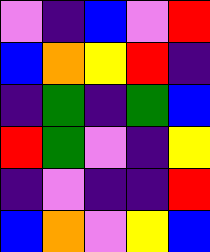[["violet", "indigo", "blue", "violet", "red"], ["blue", "orange", "yellow", "red", "indigo"], ["indigo", "green", "indigo", "green", "blue"], ["red", "green", "violet", "indigo", "yellow"], ["indigo", "violet", "indigo", "indigo", "red"], ["blue", "orange", "violet", "yellow", "blue"]]